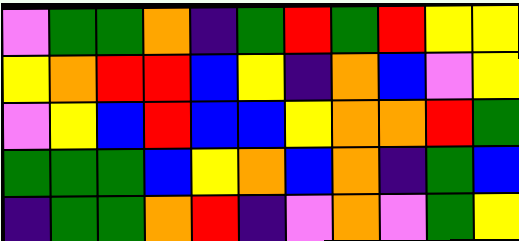[["violet", "green", "green", "orange", "indigo", "green", "red", "green", "red", "yellow", "yellow"], ["yellow", "orange", "red", "red", "blue", "yellow", "indigo", "orange", "blue", "violet", "yellow"], ["violet", "yellow", "blue", "red", "blue", "blue", "yellow", "orange", "orange", "red", "green"], ["green", "green", "green", "blue", "yellow", "orange", "blue", "orange", "indigo", "green", "blue"], ["indigo", "green", "green", "orange", "red", "indigo", "violet", "orange", "violet", "green", "yellow"]]